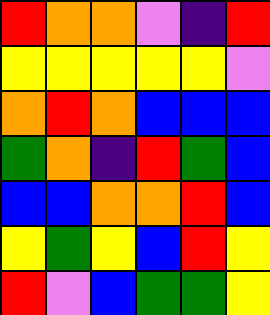[["red", "orange", "orange", "violet", "indigo", "red"], ["yellow", "yellow", "yellow", "yellow", "yellow", "violet"], ["orange", "red", "orange", "blue", "blue", "blue"], ["green", "orange", "indigo", "red", "green", "blue"], ["blue", "blue", "orange", "orange", "red", "blue"], ["yellow", "green", "yellow", "blue", "red", "yellow"], ["red", "violet", "blue", "green", "green", "yellow"]]